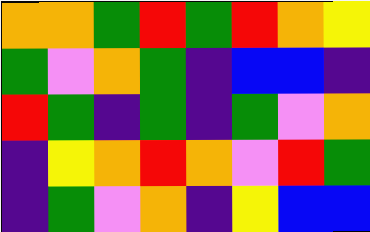[["orange", "orange", "green", "red", "green", "red", "orange", "yellow"], ["green", "violet", "orange", "green", "indigo", "blue", "blue", "indigo"], ["red", "green", "indigo", "green", "indigo", "green", "violet", "orange"], ["indigo", "yellow", "orange", "red", "orange", "violet", "red", "green"], ["indigo", "green", "violet", "orange", "indigo", "yellow", "blue", "blue"]]